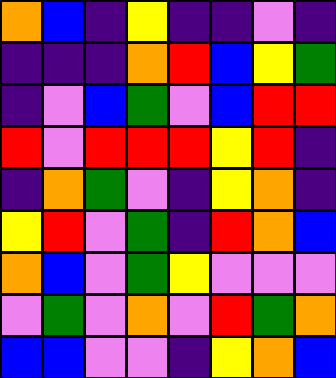[["orange", "blue", "indigo", "yellow", "indigo", "indigo", "violet", "indigo"], ["indigo", "indigo", "indigo", "orange", "red", "blue", "yellow", "green"], ["indigo", "violet", "blue", "green", "violet", "blue", "red", "red"], ["red", "violet", "red", "red", "red", "yellow", "red", "indigo"], ["indigo", "orange", "green", "violet", "indigo", "yellow", "orange", "indigo"], ["yellow", "red", "violet", "green", "indigo", "red", "orange", "blue"], ["orange", "blue", "violet", "green", "yellow", "violet", "violet", "violet"], ["violet", "green", "violet", "orange", "violet", "red", "green", "orange"], ["blue", "blue", "violet", "violet", "indigo", "yellow", "orange", "blue"]]